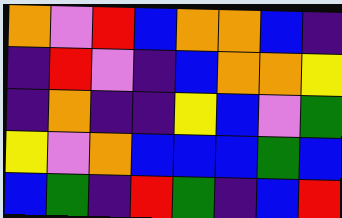[["orange", "violet", "red", "blue", "orange", "orange", "blue", "indigo"], ["indigo", "red", "violet", "indigo", "blue", "orange", "orange", "yellow"], ["indigo", "orange", "indigo", "indigo", "yellow", "blue", "violet", "green"], ["yellow", "violet", "orange", "blue", "blue", "blue", "green", "blue"], ["blue", "green", "indigo", "red", "green", "indigo", "blue", "red"]]